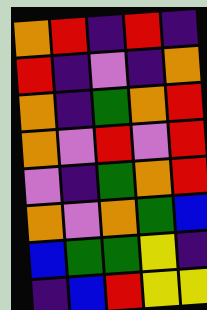[["orange", "red", "indigo", "red", "indigo"], ["red", "indigo", "violet", "indigo", "orange"], ["orange", "indigo", "green", "orange", "red"], ["orange", "violet", "red", "violet", "red"], ["violet", "indigo", "green", "orange", "red"], ["orange", "violet", "orange", "green", "blue"], ["blue", "green", "green", "yellow", "indigo"], ["indigo", "blue", "red", "yellow", "yellow"]]